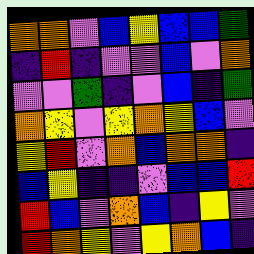[["orange", "orange", "violet", "blue", "yellow", "blue", "blue", "green"], ["indigo", "red", "indigo", "violet", "violet", "blue", "violet", "orange"], ["violet", "violet", "green", "indigo", "violet", "blue", "indigo", "green"], ["orange", "yellow", "violet", "yellow", "orange", "yellow", "blue", "violet"], ["yellow", "red", "violet", "orange", "blue", "orange", "orange", "indigo"], ["blue", "yellow", "indigo", "indigo", "violet", "blue", "blue", "red"], ["red", "blue", "violet", "orange", "blue", "indigo", "yellow", "violet"], ["red", "orange", "yellow", "violet", "yellow", "orange", "blue", "indigo"]]